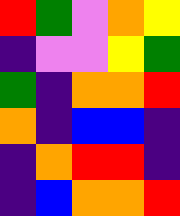[["red", "green", "violet", "orange", "yellow"], ["indigo", "violet", "violet", "yellow", "green"], ["green", "indigo", "orange", "orange", "red"], ["orange", "indigo", "blue", "blue", "indigo"], ["indigo", "orange", "red", "red", "indigo"], ["indigo", "blue", "orange", "orange", "red"]]